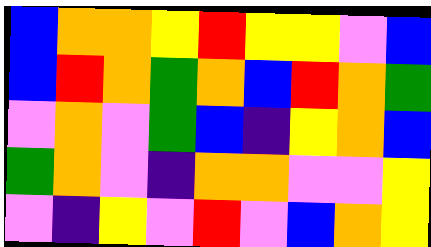[["blue", "orange", "orange", "yellow", "red", "yellow", "yellow", "violet", "blue"], ["blue", "red", "orange", "green", "orange", "blue", "red", "orange", "green"], ["violet", "orange", "violet", "green", "blue", "indigo", "yellow", "orange", "blue"], ["green", "orange", "violet", "indigo", "orange", "orange", "violet", "violet", "yellow"], ["violet", "indigo", "yellow", "violet", "red", "violet", "blue", "orange", "yellow"]]